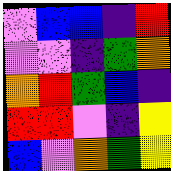[["violet", "blue", "blue", "indigo", "red"], ["violet", "violet", "indigo", "green", "orange"], ["orange", "red", "green", "blue", "indigo"], ["red", "red", "violet", "indigo", "yellow"], ["blue", "violet", "orange", "green", "yellow"]]